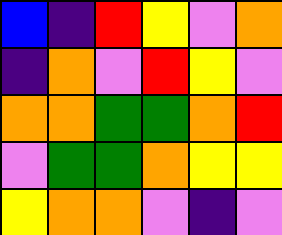[["blue", "indigo", "red", "yellow", "violet", "orange"], ["indigo", "orange", "violet", "red", "yellow", "violet"], ["orange", "orange", "green", "green", "orange", "red"], ["violet", "green", "green", "orange", "yellow", "yellow"], ["yellow", "orange", "orange", "violet", "indigo", "violet"]]